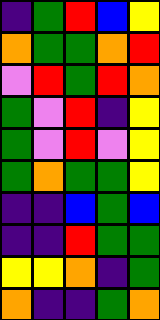[["indigo", "green", "red", "blue", "yellow"], ["orange", "green", "green", "orange", "red"], ["violet", "red", "green", "red", "orange"], ["green", "violet", "red", "indigo", "yellow"], ["green", "violet", "red", "violet", "yellow"], ["green", "orange", "green", "green", "yellow"], ["indigo", "indigo", "blue", "green", "blue"], ["indigo", "indigo", "red", "green", "green"], ["yellow", "yellow", "orange", "indigo", "green"], ["orange", "indigo", "indigo", "green", "orange"]]